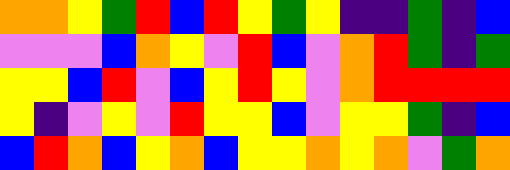[["orange", "orange", "yellow", "green", "red", "blue", "red", "yellow", "green", "yellow", "indigo", "indigo", "green", "indigo", "blue"], ["violet", "violet", "violet", "blue", "orange", "yellow", "violet", "red", "blue", "violet", "orange", "red", "green", "indigo", "green"], ["yellow", "yellow", "blue", "red", "violet", "blue", "yellow", "red", "yellow", "violet", "orange", "red", "red", "red", "red"], ["yellow", "indigo", "violet", "yellow", "violet", "red", "yellow", "yellow", "blue", "violet", "yellow", "yellow", "green", "indigo", "blue"], ["blue", "red", "orange", "blue", "yellow", "orange", "blue", "yellow", "yellow", "orange", "yellow", "orange", "violet", "green", "orange"]]